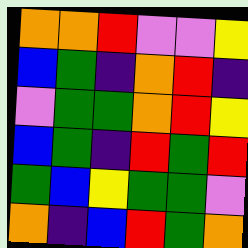[["orange", "orange", "red", "violet", "violet", "yellow"], ["blue", "green", "indigo", "orange", "red", "indigo"], ["violet", "green", "green", "orange", "red", "yellow"], ["blue", "green", "indigo", "red", "green", "red"], ["green", "blue", "yellow", "green", "green", "violet"], ["orange", "indigo", "blue", "red", "green", "orange"]]